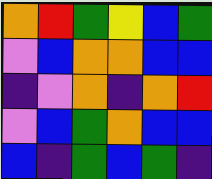[["orange", "red", "green", "yellow", "blue", "green"], ["violet", "blue", "orange", "orange", "blue", "blue"], ["indigo", "violet", "orange", "indigo", "orange", "red"], ["violet", "blue", "green", "orange", "blue", "blue"], ["blue", "indigo", "green", "blue", "green", "indigo"]]